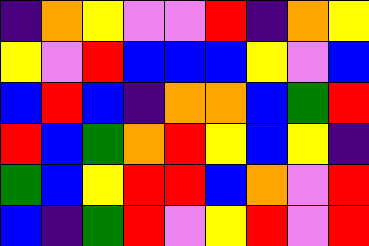[["indigo", "orange", "yellow", "violet", "violet", "red", "indigo", "orange", "yellow"], ["yellow", "violet", "red", "blue", "blue", "blue", "yellow", "violet", "blue"], ["blue", "red", "blue", "indigo", "orange", "orange", "blue", "green", "red"], ["red", "blue", "green", "orange", "red", "yellow", "blue", "yellow", "indigo"], ["green", "blue", "yellow", "red", "red", "blue", "orange", "violet", "red"], ["blue", "indigo", "green", "red", "violet", "yellow", "red", "violet", "red"]]